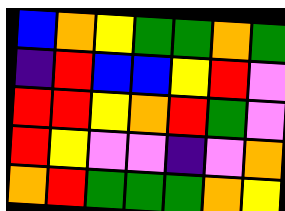[["blue", "orange", "yellow", "green", "green", "orange", "green"], ["indigo", "red", "blue", "blue", "yellow", "red", "violet"], ["red", "red", "yellow", "orange", "red", "green", "violet"], ["red", "yellow", "violet", "violet", "indigo", "violet", "orange"], ["orange", "red", "green", "green", "green", "orange", "yellow"]]